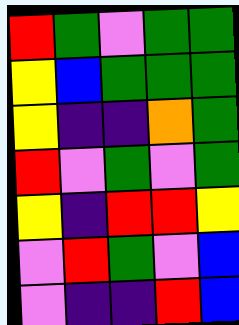[["red", "green", "violet", "green", "green"], ["yellow", "blue", "green", "green", "green"], ["yellow", "indigo", "indigo", "orange", "green"], ["red", "violet", "green", "violet", "green"], ["yellow", "indigo", "red", "red", "yellow"], ["violet", "red", "green", "violet", "blue"], ["violet", "indigo", "indigo", "red", "blue"]]